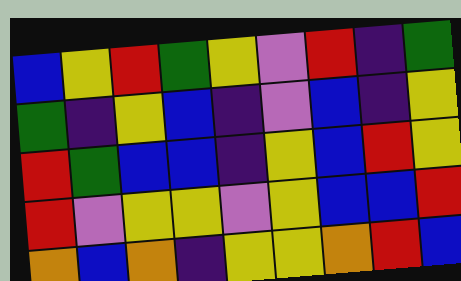[["blue", "yellow", "red", "green", "yellow", "violet", "red", "indigo", "green"], ["green", "indigo", "yellow", "blue", "indigo", "violet", "blue", "indigo", "yellow"], ["red", "green", "blue", "blue", "indigo", "yellow", "blue", "red", "yellow"], ["red", "violet", "yellow", "yellow", "violet", "yellow", "blue", "blue", "red"], ["orange", "blue", "orange", "indigo", "yellow", "yellow", "orange", "red", "blue"]]